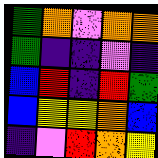[["green", "orange", "violet", "orange", "orange"], ["green", "indigo", "indigo", "violet", "indigo"], ["blue", "red", "indigo", "red", "green"], ["blue", "yellow", "yellow", "orange", "blue"], ["indigo", "violet", "red", "orange", "yellow"]]